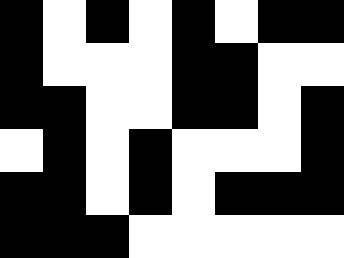[["black", "white", "black", "white", "black", "white", "black", "black"], ["black", "white", "white", "white", "black", "black", "white", "white"], ["black", "black", "white", "white", "black", "black", "white", "black"], ["white", "black", "white", "black", "white", "white", "white", "black"], ["black", "black", "white", "black", "white", "black", "black", "black"], ["black", "black", "black", "white", "white", "white", "white", "white"]]